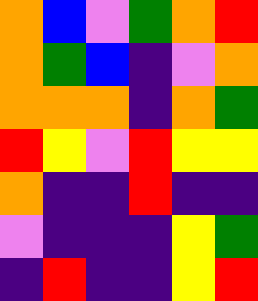[["orange", "blue", "violet", "green", "orange", "red"], ["orange", "green", "blue", "indigo", "violet", "orange"], ["orange", "orange", "orange", "indigo", "orange", "green"], ["red", "yellow", "violet", "red", "yellow", "yellow"], ["orange", "indigo", "indigo", "red", "indigo", "indigo"], ["violet", "indigo", "indigo", "indigo", "yellow", "green"], ["indigo", "red", "indigo", "indigo", "yellow", "red"]]